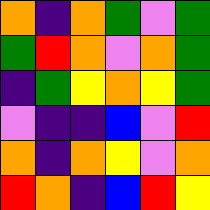[["orange", "indigo", "orange", "green", "violet", "green"], ["green", "red", "orange", "violet", "orange", "green"], ["indigo", "green", "yellow", "orange", "yellow", "green"], ["violet", "indigo", "indigo", "blue", "violet", "red"], ["orange", "indigo", "orange", "yellow", "violet", "orange"], ["red", "orange", "indigo", "blue", "red", "yellow"]]